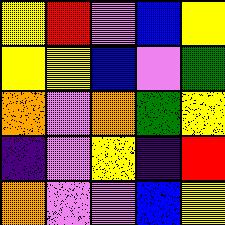[["yellow", "red", "violet", "blue", "yellow"], ["yellow", "yellow", "blue", "violet", "green"], ["orange", "violet", "orange", "green", "yellow"], ["indigo", "violet", "yellow", "indigo", "red"], ["orange", "violet", "violet", "blue", "yellow"]]